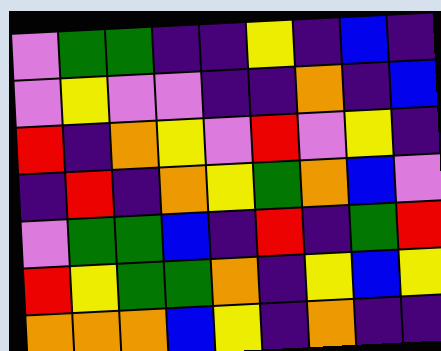[["violet", "green", "green", "indigo", "indigo", "yellow", "indigo", "blue", "indigo"], ["violet", "yellow", "violet", "violet", "indigo", "indigo", "orange", "indigo", "blue"], ["red", "indigo", "orange", "yellow", "violet", "red", "violet", "yellow", "indigo"], ["indigo", "red", "indigo", "orange", "yellow", "green", "orange", "blue", "violet"], ["violet", "green", "green", "blue", "indigo", "red", "indigo", "green", "red"], ["red", "yellow", "green", "green", "orange", "indigo", "yellow", "blue", "yellow"], ["orange", "orange", "orange", "blue", "yellow", "indigo", "orange", "indigo", "indigo"]]